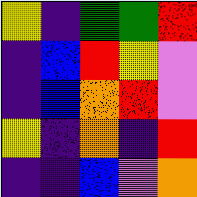[["yellow", "indigo", "green", "green", "red"], ["indigo", "blue", "red", "yellow", "violet"], ["indigo", "blue", "orange", "red", "violet"], ["yellow", "indigo", "orange", "indigo", "red"], ["indigo", "indigo", "blue", "violet", "orange"]]